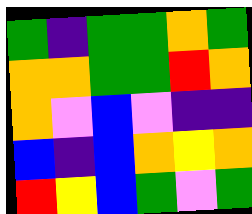[["green", "indigo", "green", "green", "orange", "green"], ["orange", "orange", "green", "green", "red", "orange"], ["orange", "violet", "blue", "violet", "indigo", "indigo"], ["blue", "indigo", "blue", "orange", "yellow", "orange"], ["red", "yellow", "blue", "green", "violet", "green"]]